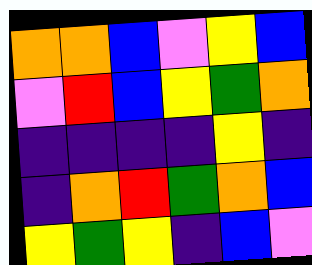[["orange", "orange", "blue", "violet", "yellow", "blue"], ["violet", "red", "blue", "yellow", "green", "orange"], ["indigo", "indigo", "indigo", "indigo", "yellow", "indigo"], ["indigo", "orange", "red", "green", "orange", "blue"], ["yellow", "green", "yellow", "indigo", "blue", "violet"]]